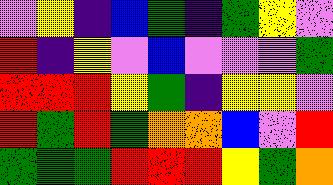[["violet", "yellow", "indigo", "blue", "green", "indigo", "green", "yellow", "violet"], ["red", "indigo", "yellow", "violet", "blue", "violet", "violet", "violet", "green"], ["red", "red", "red", "yellow", "green", "indigo", "yellow", "yellow", "violet"], ["red", "green", "red", "green", "orange", "orange", "blue", "violet", "red"], ["green", "green", "green", "red", "red", "red", "yellow", "green", "orange"]]